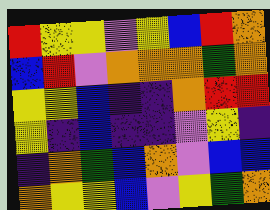[["red", "yellow", "yellow", "violet", "yellow", "blue", "red", "orange"], ["blue", "red", "violet", "orange", "orange", "orange", "green", "orange"], ["yellow", "yellow", "blue", "indigo", "indigo", "orange", "red", "red"], ["yellow", "indigo", "blue", "indigo", "indigo", "violet", "yellow", "indigo"], ["indigo", "orange", "green", "blue", "orange", "violet", "blue", "blue"], ["orange", "yellow", "yellow", "blue", "violet", "yellow", "green", "orange"]]